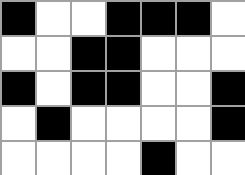[["black", "white", "white", "black", "black", "black", "white"], ["white", "white", "black", "black", "white", "white", "white"], ["black", "white", "black", "black", "white", "white", "black"], ["white", "black", "white", "white", "white", "white", "black"], ["white", "white", "white", "white", "black", "white", "white"]]